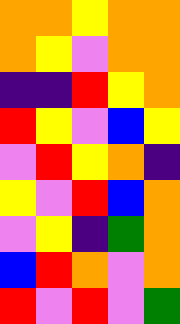[["orange", "orange", "yellow", "orange", "orange"], ["orange", "yellow", "violet", "orange", "orange"], ["indigo", "indigo", "red", "yellow", "orange"], ["red", "yellow", "violet", "blue", "yellow"], ["violet", "red", "yellow", "orange", "indigo"], ["yellow", "violet", "red", "blue", "orange"], ["violet", "yellow", "indigo", "green", "orange"], ["blue", "red", "orange", "violet", "orange"], ["red", "violet", "red", "violet", "green"]]